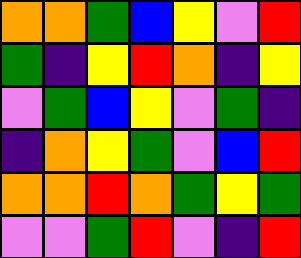[["orange", "orange", "green", "blue", "yellow", "violet", "red"], ["green", "indigo", "yellow", "red", "orange", "indigo", "yellow"], ["violet", "green", "blue", "yellow", "violet", "green", "indigo"], ["indigo", "orange", "yellow", "green", "violet", "blue", "red"], ["orange", "orange", "red", "orange", "green", "yellow", "green"], ["violet", "violet", "green", "red", "violet", "indigo", "red"]]